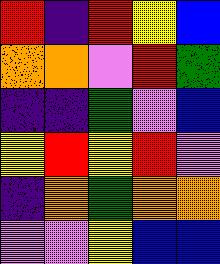[["red", "indigo", "red", "yellow", "blue"], ["orange", "orange", "violet", "red", "green"], ["indigo", "indigo", "green", "violet", "blue"], ["yellow", "red", "yellow", "red", "violet"], ["indigo", "orange", "green", "orange", "orange"], ["violet", "violet", "yellow", "blue", "blue"]]